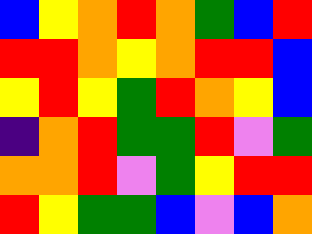[["blue", "yellow", "orange", "red", "orange", "green", "blue", "red"], ["red", "red", "orange", "yellow", "orange", "red", "red", "blue"], ["yellow", "red", "yellow", "green", "red", "orange", "yellow", "blue"], ["indigo", "orange", "red", "green", "green", "red", "violet", "green"], ["orange", "orange", "red", "violet", "green", "yellow", "red", "red"], ["red", "yellow", "green", "green", "blue", "violet", "blue", "orange"]]